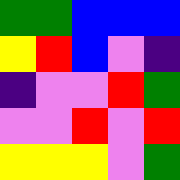[["green", "green", "blue", "blue", "blue"], ["yellow", "red", "blue", "violet", "indigo"], ["indigo", "violet", "violet", "red", "green"], ["violet", "violet", "red", "violet", "red"], ["yellow", "yellow", "yellow", "violet", "green"]]